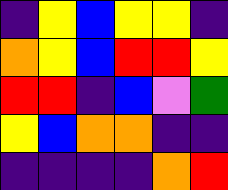[["indigo", "yellow", "blue", "yellow", "yellow", "indigo"], ["orange", "yellow", "blue", "red", "red", "yellow"], ["red", "red", "indigo", "blue", "violet", "green"], ["yellow", "blue", "orange", "orange", "indigo", "indigo"], ["indigo", "indigo", "indigo", "indigo", "orange", "red"]]